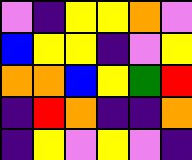[["violet", "indigo", "yellow", "yellow", "orange", "violet"], ["blue", "yellow", "yellow", "indigo", "violet", "yellow"], ["orange", "orange", "blue", "yellow", "green", "red"], ["indigo", "red", "orange", "indigo", "indigo", "orange"], ["indigo", "yellow", "violet", "yellow", "violet", "indigo"]]